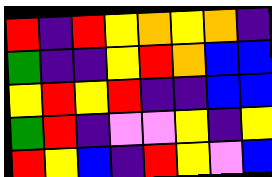[["red", "indigo", "red", "yellow", "orange", "yellow", "orange", "indigo"], ["green", "indigo", "indigo", "yellow", "red", "orange", "blue", "blue"], ["yellow", "red", "yellow", "red", "indigo", "indigo", "blue", "blue"], ["green", "red", "indigo", "violet", "violet", "yellow", "indigo", "yellow"], ["red", "yellow", "blue", "indigo", "red", "yellow", "violet", "blue"]]